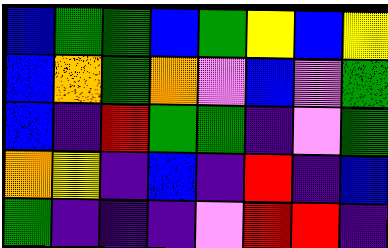[["blue", "green", "green", "blue", "green", "yellow", "blue", "yellow"], ["blue", "orange", "green", "orange", "violet", "blue", "violet", "green"], ["blue", "indigo", "red", "green", "green", "indigo", "violet", "green"], ["orange", "yellow", "indigo", "blue", "indigo", "red", "indigo", "blue"], ["green", "indigo", "indigo", "indigo", "violet", "red", "red", "indigo"]]